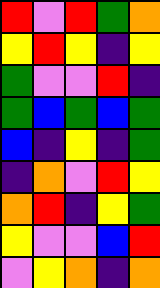[["red", "violet", "red", "green", "orange"], ["yellow", "red", "yellow", "indigo", "yellow"], ["green", "violet", "violet", "red", "indigo"], ["green", "blue", "green", "blue", "green"], ["blue", "indigo", "yellow", "indigo", "green"], ["indigo", "orange", "violet", "red", "yellow"], ["orange", "red", "indigo", "yellow", "green"], ["yellow", "violet", "violet", "blue", "red"], ["violet", "yellow", "orange", "indigo", "orange"]]